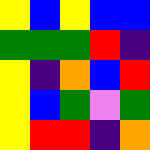[["yellow", "blue", "yellow", "blue", "blue"], ["green", "green", "green", "red", "indigo"], ["yellow", "indigo", "orange", "blue", "red"], ["yellow", "blue", "green", "violet", "green"], ["yellow", "red", "red", "indigo", "orange"]]